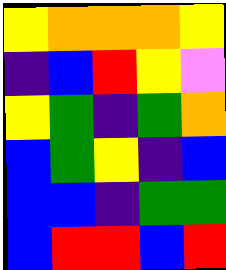[["yellow", "orange", "orange", "orange", "yellow"], ["indigo", "blue", "red", "yellow", "violet"], ["yellow", "green", "indigo", "green", "orange"], ["blue", "green", "yellow", "indigo", "blue"], ["blue", "blue", "indigo", "green", "green"], ["blue", "red", "red", "blue", "red"]]